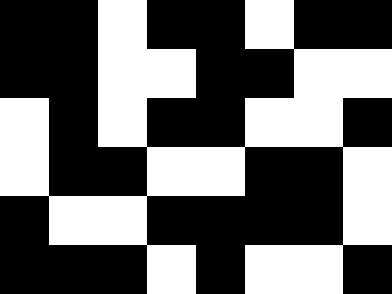[["black", "black", "white", "black", "black", "white", "black", "black"], ["black", "black", "white", "white", "black", "black", "white", "white"], ["white", "black", "white", "black", "black", "white", "white", "black"], ["white", "black", "black", "white", "white", "black", "black", "white"], ["black", "white", "white", "black", "black", "black", "black", "white"], ["black", "black", "black", "white", "black", "white", "white", "black"]]